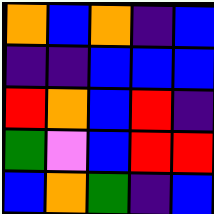[["orange", "blue", "orange", "indigo", "blue"], ["indigo", "indigo", "blue", "blue", "blue"], ["red", "orange", "blue", "red", "indigo"], ["green", "violet", "blue", "red", "red"], ["blue", "orange", "green", "indigo", "blue"]]